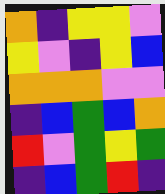[["orange", "indigo", "yellow", "yellow", "violet"], ["yellow", "violet", "indigo", "yellow", "blue"], ["orange", "orange", "orange", "violet", "violet"], ["indigo", "blue", "green", "blue", "orange"], ["red", "violet", "green", "yellow", "green"], ["indigo", "blue", "green", "red", "indigo"]]